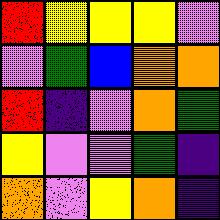[["red", "yellow", "yellow", "yellow", "violet"], ["violet", "green", "blue", "orange", "orange"], ["red", "indigo", "violet", "orange", "green"], ["yellow", "violet", "violet", "green", "indigo"], ["orange", "violet", "yellow", "orange", "indigo"]]